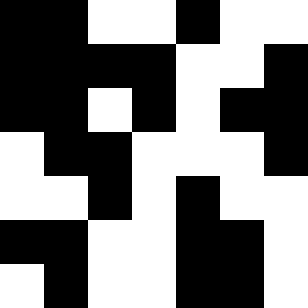[["black", "black", "white", "white", "black", "white", "white"], ["black", "black", "black", "black", "white", "white", "black"], ["black", "black", "white", "black", "white", "black", "black"], ["white", "black", "black", "white", "white", "white", "black"], ["white", "white", "black", "white", "black", "white", "white"], ["black", "black", "white", "white", "black", "black", "white"], ["white", "black", "white", "white", "black", "black", "white"]]